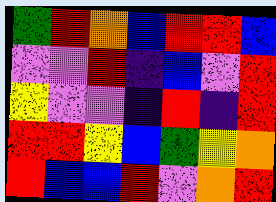[["green", "red", "orange", "blue", "red", "red", "blue"], ["violet", "violet", "red", "indigo", "blue", "violet", "red"], ["yellow", "violet", "violet", "indigo", "red", "indigo", "red"], ["red", "red", "yellow", "blue", "green", "yellow", "orange"], ["red", "blue", "blue", "red", "violet", "orange", "red"]]